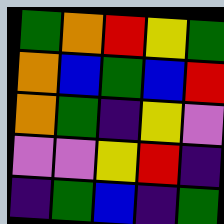[["green", "orange", "red", "yellow", "green"], ["orange", "blue", "green", "blue", "red"], ["orange", "green", "indigo", "yellow", "violet"], ["violet", "violet", "yellow", "red", "indigo"], ["indigo", "green", "blue", "indigo", "green"]]